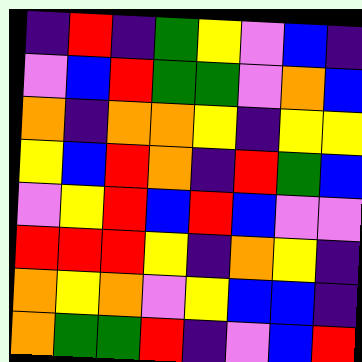[["indigo", "red", "indigo", "green", "yellow", "violet", "blue", "indigo"], ["violet", "blue", "red", "green", "green", "violet", "orange", "blue"], ["orange", "indigo", "orange", "orange", "yellow", "indigo", "yellow", "yellow"], ["yellow", "blue", "red", "orange", "indigo", "red", "green", "blue"], ["violet", "yellow", "red", "blue", "red", "blue", "violet", "violet"], ["red", "red", "red", "yellow", "indigo", "orange", "yellow", "indigo"], ["orange", "yellow", "orange", "violet", "yellow", "blue", "blue", "indigo"], ["orange", "green", "green", "red", "indigo", "violet", "blue", "red"]]